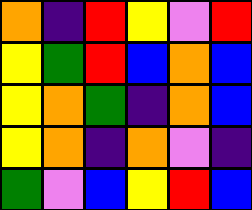[["orange", "indigo", "red", "yellow", "violet", "red"], ["yellow", "green", "red", "blue", "orange", "blue"], ["yellow", "orange", "green", "indigo", "orange", "blue"], ["yellow", "orange", "indigo", "orange", "violet", "indigo"], ["green", "violet", "blue", "yellow", "red", "blue"]]